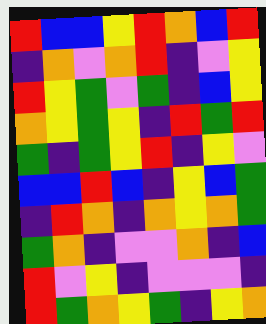[["red", "blue", "blue", "yellow", "red", "orange", "blue", "red"], ["indigo", "orange", "violet", "orange", "red", "indigo", "violet", "yellow"], ["red", "yellow", "green", "violet", "green", "indigo", "blue", "yellow"], ["orange", "yellow", "green", "yellow", "indigo", "red", "green", "red"], ["green", "indigo", "green", "yellow", "red", "indigo", "yellow", "violet"], ["blue", "blue", "red", "blue", "indigo", "yellow", "blue", "green"], ["indigo", "red", "orange", "indigo", "orange", "yellow", "orange", "green"], ["green", "orange", "indigo", "violet", "violet", "orange", "indigo", "blue"], ["red", "violet", "yellow", "indigo", "violet", "violet", "violet", "indigo"], ["red", "green", "orange", "yellow", "green", "indigo", "yellow", "orange"]]